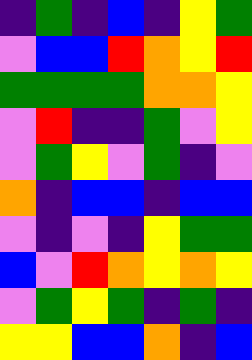[["indigo", "green", "indigo", "blue", "indigo", "yellow", "green"], ["violet", "blue", "blue", "red", "orange", "yellow", "red"], ["green", "green", "green", "green", "orange", "orange", "yellow"], ["violet", "red", "indigo", "indigo", "green", "violet", "yellow"], ["violet", "green", "yellow", "violet", "green", "indigo", "violet"], ["orange", "indigo", "blue", "blue", "indigo", "blue", "blue"], ["violet", "indigo", "violet", "indigo", "yellow", "green", "green"], ["blue", "violet", "red", "orange", "yellow", "orange", "yellow"], ["violet", "green", "yellow", "green", "indigo", "green", "indigo"], ["yellow", "yellow", "blue", "blue", "orange", "indigo", "blue"]]